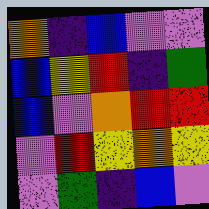[["orange", "indigo", "blue", "violet", "violet"], ["blue", "yellow", "red", "indigo", "green"], ["blue", "violet", "orange", "red", "red"], ["violet", "red", "yellow", "orange", "yellow"], ["violet", "green", "indigo", "blue", "violet"]]